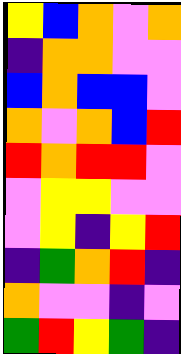[["yellow", "blue", "orange", "violet", "orange"], ["indigo", "orange", "orange", "violet", "violet"], ["blue", "orange", "blue", "blue", "violet"], ["orange", "violet", "orange", "blue", "red"], ["red", "orange", "red", "red", "violet"], ["violet", "yellow", "yellow", "violet", "violet"], ["violet", "yellow", "indigo", "yellow", "red"], ["indigo", "green", "orange", "red", "indigo"], ["orange", "violet", "violet", "indigo", "violet"], ["green", "red", "yellow", "green", "indigo"]]